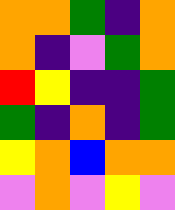[["orange", "orange", "green", "indigo", "orange"], ["orange", "indigo", "violet", "green", "orange"], ["red", "yellow", "indigo", "indigo", "green"], ["green", "indigo", "orange", "indigo", "green"], ["yellow", "orange", "blue", "orange", "orange"], ["violet", "orange", "violet", "yellow", "violet"]]